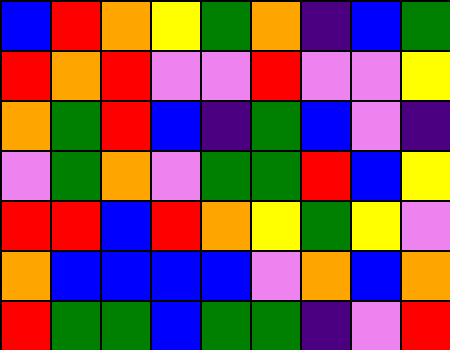[["blue", "red", "orange", "yellow", "green", "orange", "indigo", "blue", "green"], ["red", "orange", "red", "violet", "violet", "red", "violet", "violet", "yellow"], ["orange", "green", "red", "blue", "indigo", "green", "blue", "violet", "indigo"], ["violet", "green", "orange", "violet", "green", "green", "red", "blue", "yellow"], ["red", "red", "blue", "red", "orange", "yellow", "green", "yellow", "violet"], ["orange", "blue", "blue", "blue", "blue", "violet", "orange", "blue", "orange"], ["red", "green", "green", "blue", "green", "green", "indigo", "violet", "red"]]